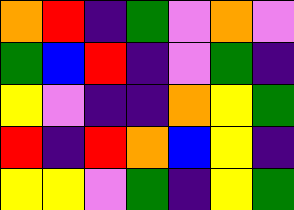[["orange", "red", "indigo", "green", "violet", "orange", "violet"], ["green", "blue", "red", "indigo", "violet", "green", "indigo"], ["yellow", "violet", "indigo", "indigo", "orange", "yellow", "green"], ["red", "indigo", "red", "orange", "blue", "yellow", "indigo"], ["yellow", "yellow", "violet", "green", "indigo", "yellow", "green"]]